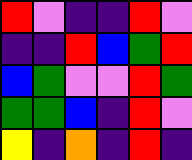[["red", "violet", "indigo", "indigo", "red", "violet"], ["indigo", "indigo", "red", "blue", "green", "red"], ["blue", "green", "violet", "violet", "red", "green"], ["green", "green", "blue", "indigo", "red", "violet"], ["yellow", "indigo", "orange", "indigo", "red", "indigo"]]